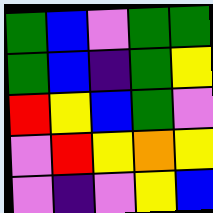[["green", "blue", "violet", "green", "green"], ["green", "blue", "indigo", "green", "yellow"], ["red", "yellow", "blue", "green", "violet"], ["violet", "red", "yellow", "orange", "yellow"], ["violet", "indigo", "violet", "yellow", "blue"]]